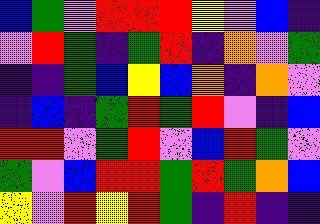[["blue", "green", "violet", "red", "red", "red", "yellow", "violet", "blue", "indigo"], ["violet", "red", "green", "indigo", "green", "red", "indigo", "orange", "violet", "green"], ["indigo", "indigo", "green", "blue", "yellow", "blue", "orange", "indigo", "orange", "violet"], ["indigo", "blue", "indigo", "green", "red", "green", "red", "violet", "indigo", "blue"], ["red", "red", "violet", "green", "red", "violet", "blue", "red", "green", "violet"], ["green", "violet", "blue", "red", "red", "green", "red", "green", "orange", "blue"], ["yellow", "violet", "red", "yellow", "red", "green", "indigo", "red", "indigo", "indigo"]]